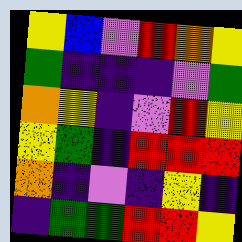[["yellow", "blue", "violet", "red", "orange", "yellow"], ["green", "indigo", "indigo", "indigo", "violet", "green"], ["orange", "yellow", "indigo", "violet", "red", "yellow"], ["yellow", "green", "indigo", "red", "red", "red"], ["orange", "indigo", "violet", "indigo", "yellow", "indigo"], ["indigo", "green", "green", "red", "red", "yellow"]]